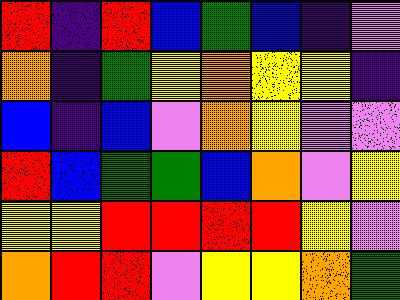[["red", "indigo", "red", "blue", "green", "blue", "indigo", "violet"], ["orange", "indigo", "green", "yellow", "orange", "yellow", "yellow", "indigo"], ["blue", "indigo", "blue", "violet", "orange", "yellow", "violet", "violet"], ["red", "blue", "green", "green", "blue", "orange", "violet", "yellow"], ["yellow", "yellow", "red", "red", "red", "red", "yellow", "violet"], ["orange", "red", "red", "violet", "yellow", "yellow", "orange", "green"]]